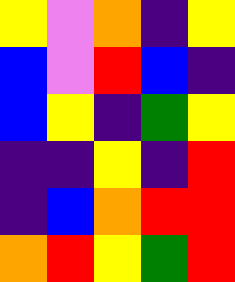[["yellow", "violet", "orange", "indigo", "yellow"], ["blue", "violet", "red", "blue", "indigo"], ["blue", "yellow", "indigo", "green", "yellow"], ["indigo", "indigo", "yellow", "indigo", "red"], ["indigo", "blue", "orange", "red", "red"], ["orange", "red", "yellow", "green", "red"]]